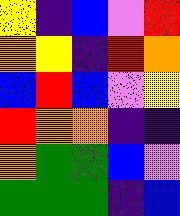[["yellow", "indigo", "blue", "violet", "red"], ["orange", "yellow", "indigo", "red", "orange"], ["blue", "red", "blue", "violet", "yellow"], ["red", "orange", "orange", "indigo", "indigo"], ["orange", "green", "green", "blue", "violet"], ["green", "green", "green", "indigo", "blue"]]